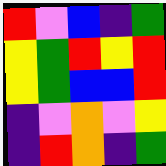[["red", "violet", "blue", "indigo", "green"], ["yellow", "green", "red", "yellow", "red"], ["yellow", "green", "blue", "blue", "red"], ["indigo", "violet", "orange", "violet", "yellow"], ["indigo", "red", "orange", "indigo", "green"]]